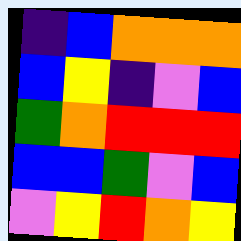[["indigo", "blue", "orange", "orange", "orange"], ["blue", "yellow", "indigo", "violet", "blue"], ["green", "orange", "red", "red", "red"], ["blue", "blue", "green", "violet", "blue"], ["violet", "yellow", "red", "orange", "yellow"]]